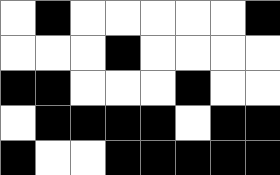[["white", "black", "white", "white", "white", "white", "white", "black"], ["white", "white", "white", "black", "white", "white", "white", "white"], ["black", "black", "white", "white", "white", "black", "white", "white"], ["white", "black", "black", "black", "black", "white", "black", "black"], ["black", "white", "white", "black", "black", "black", "black", "black"]]